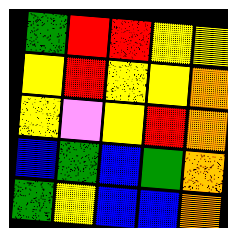[["green", "red", "red", "yellow", "yellow"], ["yellow", "red", "yellow", "yellow", "orange"], ["yellow", "violet", "yellow", "red", "orange"], ["blue", "green", "blue", "green", "orange"], ["green", "yellow", "blue", "blue", "orange"]]